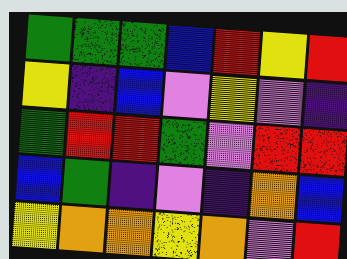[["green", "green", "green", "blue", "red", "yellow", "red"], ["yellow", "indigo", "blue", "violet", "yellow", "violet", "indigo"], ["green", "red", "red", "green", "violet", "red", "red"], ["blue", "green", "indigo", "violet", "indigo", "orange", "blue"], ["yellow", "orange", "orange", "yellow", "orange", "violet", "red"]]